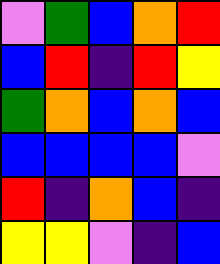[["violet", "green", "blue", "orange", "red"], ["blue", "red", "indigo", "red", "yellow"], ["green", "orange", "blue", "orange", "blue"], ["blue", "blue", "blue", "blue", "violet"], ["red", "indigo", "orange", "blue", "indigo"], ["yellow", "yellow", "violet", "indigo", "blue"]]